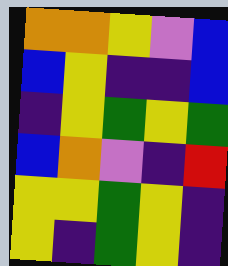[["orange", "orange", "yellow", "violet", "blue"], ["blue", "yellow", "indigo", "indigo", "blue"], ["indigo", "yellow", "green", "yellow", "green"], ["blue", "orange", "violet", "indigo", "red"], ["yellow", "yellow", "green", "yellow", "indigo"], ["yellow", "indigo", "green", "yellow", "indigo"]]